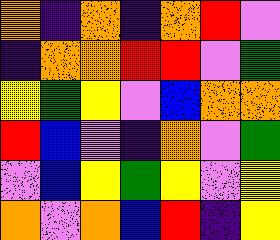[["orange", "indigo", "orange", "indigo", "orange", "red", "violet"], ["indigo", "orange", "orange", "red", "red", "violet", "green"], ["yellow", "green", "yellow", "violet", "blue", "orange", "orange"], ["red", "blue", "violet", "indigo", "orange", "violet", "green"], ["violet", "blue", "yellow", "green", "yellow", "violet", "yellow"], ["orange", "violet", "orange", "blue", "red", "indigo", "yellow"]]